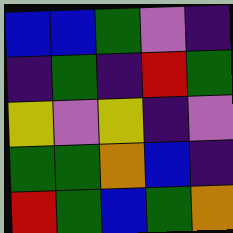[["blue", "blue", "green", "violet", "indigo"], ["indigo", "green", "indigo", "red", "green"], ["yellow", "violet", "yellow", "indigo", "violet"], ["green", "green", "orange", "blue", "indigo"], ["red", "green", "blue", "green", "orange"]]